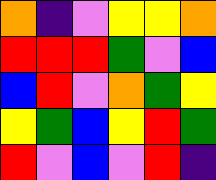[["orange", "indigo", "violet", "yellow", "yellow", "orange"], ["red", "red", "red", "green", "violet", "blue"], ["blue", "red", "violet", "orange", "green", "yellow"], ["yellow", "green", "blue", "yellow", "red", "green"], ["red", "violet", "blue", "violet", "red", "indigo"]]